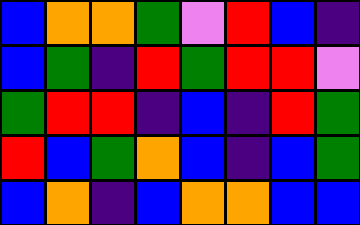[["blue", "orange", "orange", "green", "violet", "red", "blue", "indigo"], ["blue", "green", "indigo", "red", "green", "red", "red", "violet"], ["green", "red", "red", "indigo", "blue", "indigo", "red", "green"], ["red", "blue", "green", "orange", "blue", "indigo", "blue", "green"], ["blue", "orange", "indigo", "blue", "orange", "orange", "blue", "blue"]]